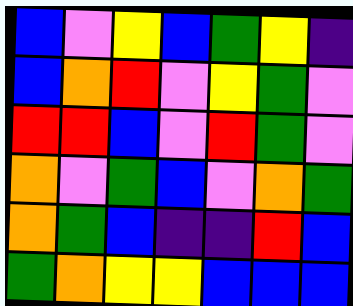[["blue", "violet", "yellow", "blue", "green", "yellow", "indigo"], ["blue", "orange", "red", "violet", "yellow", "green", "violet"], ["red", "red", "blue", "violet", "red", "green", "violet"], ["orange", "violet", "green", "blue", "violet", "orange", "green"], ["orange", "green", "blue", "indigo", "indigo", "red", "blue"], ["green", "orange", "yellow", "yellow", "blue", "blue", "blue"]]